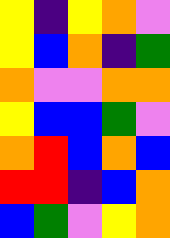[["yellow", "indigo", "yellow", "orange", "violet"], ["yellow", "blue", "orange", "indigo", "green"], ["orange", "violet", "violet", "orange", "orange"], ["yellow", "blue", "blue", "green", "violet"], ["orange", "red", "blue", "orange", "blue"], ["red", "red", "indigo", "blue", "orange"], ["blue", "green", "violet", "yellow", "orange"]]